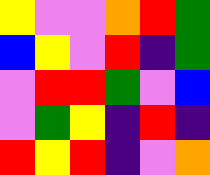[["yellow", "violet", "violet", "orange", "red", "green"], ["blue", "yellow", "violet", "red", "indigo", "green"], ["violet", "red", "red", "green", "violet", "blue"], ["violet", "green", "yellow", "indigo", "red", "indigo"], ["red", "yellow", "red", "indigo", "violet", "orange"]]